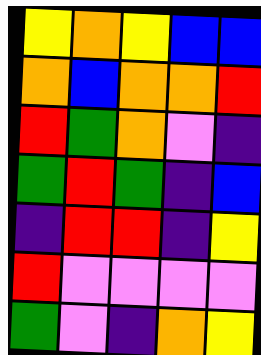[["yellow", "orange", "yellow", "blue", "blue"], ["orange", "blue", "orange", "orange", "red"], ["red", "green", "orange", "violet", "indigo"], ["green", "red", "green", "indigo", "blue"], ["indigo", "red", "red", "indigo", "yellow"], ["red", "violet", "violet", "violet", "violet"], ["green", "violet", "indigo", "orange", "yellow"]]